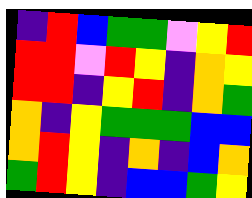[["indigo", "red", "blue", "green", "green", "violet", "yellow", "red"], ["red", "red", "violet", "red", "yellow", "indigo", "orange", "yellow"], ["red", "red", "indigo", "yellow", "red", "indigo", "orange", "green"], ["orange", "indigo", "yellow", "green", "green", "green", "blue", "blue"], ["orange", "red", "yellow", "indigo", "orange", "indigo", "blue", "orange"], ["green", "red", "yellow", "indigo", "blue", "blue", "green", "yellow"]]